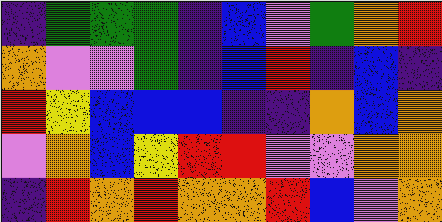[["indigo", "green", "green", "green", "indigo", "blue", "violet", "green", "orange", "red"], ["orange", "violet", "violet", "green", "indigo", "blue", "red", "indigo", "blue", "indigo"], ["red", "yellow", "blue", "blue", "blue", "indigo", "indigo", "orange", "blue", "orange"], ["violet", "orange", "blue", "yellow", "red", "red", "violet", "violet", "orange", "orange"], ["indigo", "red", "orange", "red", "orange", "orange", "red", "blue", "violet", "orange"]]